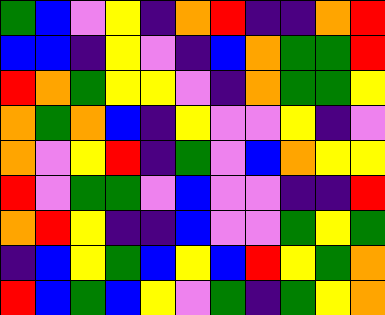[["green", "blue", "violet", "yellow", "indigo", "orange", "red", "indigo", "indigo", "orange", "red"], ["blue", "blue", "indigo", "yellow", "violet", "indigo", "blue", "orange", "green", "green", "red"], ["red", "orange", "green", "yellow", "yellow", "violet", "indigo", "orange", "green", "green", "yellow"], ["orange", "green", "orange", "blue", "indigo", "yellow", "violet", "violet", "yellow", "indigo", "violet"], ["orange", "violet", "yellow", "red", "indigo", "green", "violet", "blue", "orange", "yellow", "yellow"], ["red", "violet", "green", "green", "violet", "blue", "violet", "violet", "indigo", "indigo", "red"], ["orange", "red", "yellow", "indigo", "indigo", "blue", "violet", "violet", "green", "yellow", "green"], ["indigo", "blue", "yellow", "green", "blue", "yellow", "blue", "red", "yellow", "green", "orange"], ["red", "blue", "green", "blue", "yellow", "violet", "green", "indigo", "green", "yellow", "orange"]]